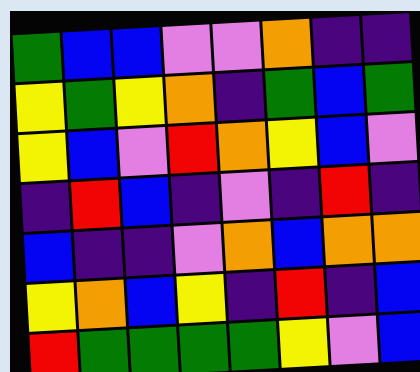[["green", "blue", "blue", "violet", "violet", "orange", "indigo", "indigo"], ["yellow", "green", "yellow", "orange", "indigo", "green", "blue", "green"], ["yellow", "blue", "violet", "red", "orange", "yellow", "blue", "violet"], ["indigo", "red", "blue", "indigo", "violet", "indigo", "red", "indigo"], ["blue", "indigo", "indigo", "violet", "orange", "blue", "orange", "orange"], ["yellow", "orange", "blue", "yellow", "indigo", "red", "indigo", "blue"], ["red", "green", "green", "green", "green", "yellow", "violet", "blue"]]